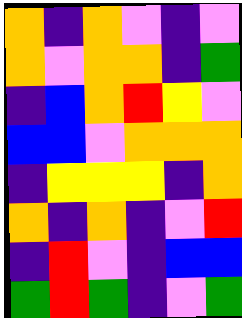[["orange", "indigo", "orange", "violet", "indigo", "violet"], ["orange", "violet", "orange", "orange", "indigo", "green"], ["indigo", "blue", "orange", "red", "yellow", "violet"], ["blue", "blue", "violet", "orange", "orange", "orange"], ["indigo", "yellow", "yellow", "yellow", "indigo", "orange"], ["orange", "indigo", "orange", "indigo", "violet", "red"], ["indigo", "red", "violet", "indigo", "blue", "blue"], ["green", "red", "green", "indigo", "violet", "green"]]